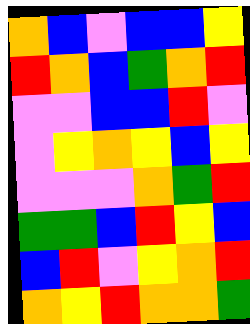[["orange", "blue", "violet", "blue", "blue", "yellow"], ["red", "orange", "blue", "green", "orange", "red"], ["violet", "violet", "blue", "blue", "red", "violet"], ["violet", "yellow", "orange", "yellow", "blue", "yellow"], ["violet", "violet", "violet", "orange", "green", "red"], ["green", "green", "blue", "red", "yellow", "blue"], ["blue", "red", "violet", "yellow", "orange", "red"], ["orange", "yellow", "red", "orange", "orange", "green"]]